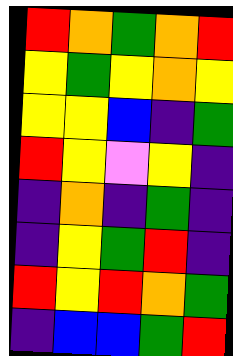[["red", "orange", "green", "orange", "red"], ["yellow", "green", "yellow", "orange", "yellow"], ["yellow", "yellow", "blue", "indigo", "green"], ["red", "yellow", "violet", "yellow", "indigo"], ["indigo", "orange", "indigo", "green", "indigo"], ["indigo", "yellow", "green", "red", "indigo"], ["red", "yellow", "red", "orange", "green"], ["indigo", "blue", "blue", "green", "red"]]